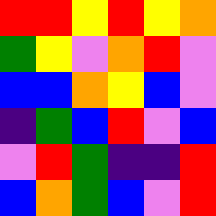[["red", "red", "yellow", "red", "yellow", "orange"], ["green", "yellow", "violet", "orange", "red", "violet"], ["blue", "blue", "orange", "yellow", "blue", "violet"], ["indigo", "green", "blue", "red", "violet", "blue"], ["violet", "red", "green", "indigo", "indigo", "red"], ["blue", "orange", "green", "blue", "violet", "red"]]